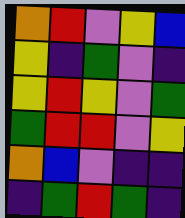[["orange", "red", "violet", "yellow", "blue"], ["yellow", "indigo", "green", "violet", "indigo"], ["yellow", "red", "yellow", "violet", "green"], ["green", "red", "red", "violet", "yellow"], ["orange", "blue", "violet", "indigo", "indigo"], ["indigo", "green", "red", "green", "indigo"]]